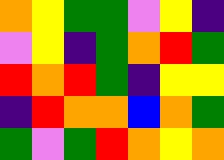[["orange", "yellow", "green", "green", "violet", "yellow", "indigo"], ["violet", "yellow", "indigo", "green", "orange", "red", "green"], ["red", "orange", "red", "green", "indigo", "yellow", "yellow"], ["indigo", "red", "orange", "orange", "blue", "orange", "green"], ["green", "violet", "green", "red", "orange", "yellow", "orange"]]